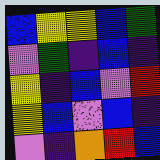[["blue", "yellow", "yellow", "blue", "green"], ["violet", "green", "indigo", "blue", "indigo"], ["yellow", "indigo", "blue", "violet", "red"], ["yellow", "blue", "violet", "blue", "indigo"], ["violet", "indigo", "orange", "red", "blue"]]